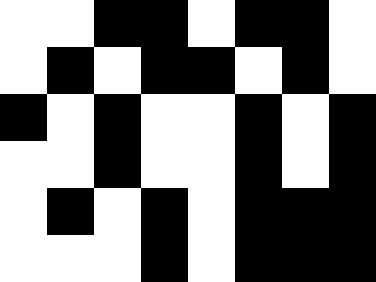[["white", "white", "black", "black", "white", "black", "black", "white"], ["white", "black", "white", "black", "black", "white", "black", "white"], ["black", "white", "black", "white", "white", "black", "white", "black"], ["white", "white", "black", "white", "white", "black", "white", "black"], ["white", "black", "white", "black", "white", "black", "black", "black"], ["white", "white", "white", "black", "white", "black", "black", "black"]]